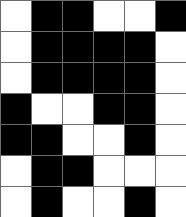[["white", "black", "black", "white", "white", "black"], ["white", "black", "black", "black", "black", "white"], ["white", "black", "black", "black", "black", "white"], ["black", "white", "white", "black", "black", "white"], ["black", "black", "white", "white", "black", "white"], ["white", "black", "black", "white", "white", "white"], ["white", "black", "white", "white", "black", "white"]]